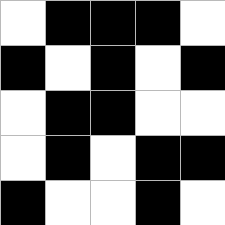[["white", "black", "black", "black", "white"], ["black", "white", "black", "white", "black"], ["white", "black", "black", "white", "white"], ["white", "black", "white", "black", "black"], ["black", "white", "white", "black", "white"]]